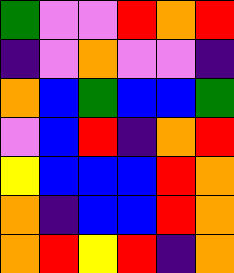[["green", "violet", "violet", "red", "orange", "red"], ["indigo", "violet", "orange", "violet", "violet", "indigo"], ["orange", "blue", "green", "blue", "blue", "green"], ["violet", "blue", "red", "indigo", "orange", "red"], ["yellow", "blue", "blue", "blue", "red", "orange"], ["orange", "indigo", "blue", "blue", "red", "orange"], ["orange", "red", "yellow", "red", "indigo", "orange"]]